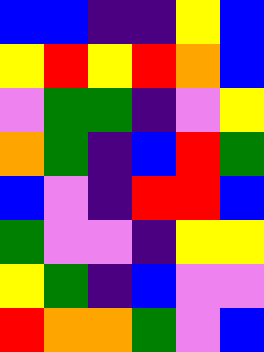[["blue", "blue", "indigo", "indigo", "yellow", "blue"], ["yellow", "red", "yellow", "red", "orange", "blue"], ["violet", "green", "green", "indigo", "violet", "yellow"], ["orange", "green", "indigo", "blue", "red", "green"], ["blue", "violet", "indigo", "red", "red", "blue"], ["green", "violet", "violet", "indigo", "yellow", "yellow"], ["yellow", "green", "indigo", "blue", "violet", "violet"], ["red", "orange", "orange", "green", "violet", "blue"]]